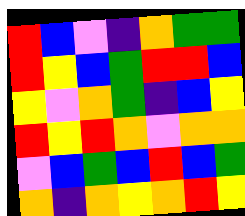[["red", "blue", "violet", "indigo", "orange", "green", "green"], ["red", "yellow", "blue", "green", "red", "red", "blue"], ["yellow", "violet", "orange", "green", "indigo", "blue", "yellow"], ["red", "yellow", "red", "orange", "violet", "orange", "orange"], ["violet", "blue", "green", "blue", "red", "blue", "green"], ["orange", "indigo", "orange", "yellow", "orange", "red", "yellow"]]